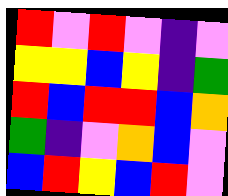[["red", "violet", "red", "violet", "indigo", "violet"], ["yellow", "yellow", "blue", "yellow", "indigo", "green"], ["red", "blue", "red", "red", "blue", "orange"], ["green", "indigo", "violet", "orange", "blue", "violet"], ["blue", "red", "yellow", "blue", "red", "violet"]]